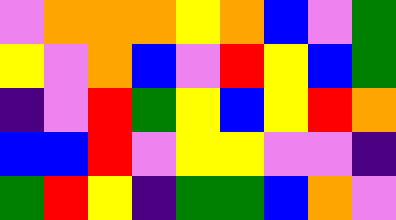[["violet", "orange", "orange", "orange", "yellow", "orange", "blue", "violet", "green"], ["yellow", "violet", "orange", "blue", "violet", "red", "yellow", "blue", "green"], ["indigo", "violet", "red", "green", "yellow", "blue", "yellow", "red", "orange"], ["blue", "blue", "red", "violet", "yellow", "yellow", "violet", "violet", "indigo"], ["green", "red", "yellow", "indigo", "green", "green", "blue", "orange", "violet"]]